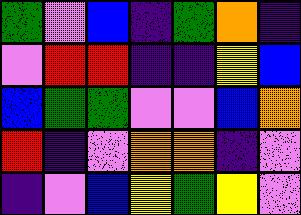[["green", "violet", "blue", "indigo", "green", "orange", "indigo"], ["violet", "red", "red", "indigo", "indigo", "yellow", "blue"], ["blue", "green", "green", "violet", "violet", "blue", "orange"], ["red", "indigo", "violet", "orange", "orange", "indigo", "violet"], ["indigo", "violet", "blue", "yellow", "green", "yellow", "violet"]]